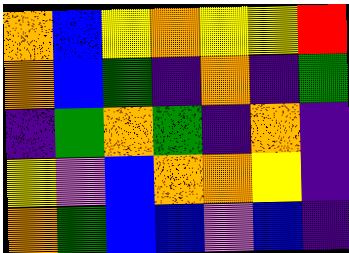[["orange", "blue", "yellow", "orange", "yellow", "yellow", "red"], ["orange", "blue", "green", "indigo", "orange", "indigo", "green"], ["indigo", "green", "orange", "green", "indigo", "orange", "indigo"], ["yellow", "violet", "blue", "orange", "orange", "yellow", "indigo"], ["orange", "green", "blue", "blue", "violet", "blue", "indigo"]]